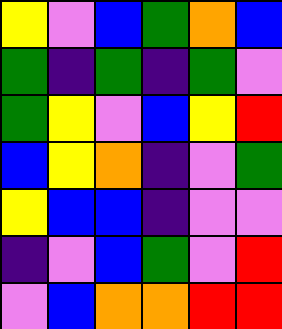[["yellow", "violet", "blue", "green", "orange", "blue"], ["green", "indigo", "green", "indigo", "green", "violet"], ["green", "yellow", "violet", "blue", "yellow", "red"], ["blue", "yellow", "orange", "indigo", "violet", "green"], ["yellow", "blue", "blue", "indigo", "violet", "violet"], ["indigo", "violet", "blue", "green", "violet", "red"], ["violet", "blue", "orange", "orange", "red", "red"]]